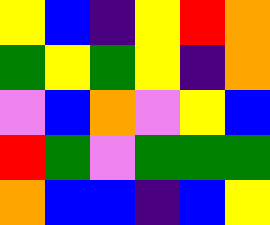[["yellow", "blue", "indigo", "yellow", "red", "orange"], ["green", "yellow", "green", "yellow", "indigo", "orange"], ["violet", "blue", "orange", "violet", "yellow", "blue"], ["red", "green", "violet", "green", "green", "green"], ["orange", "blue", "blue", "indigo", "blue", "yellow"]]